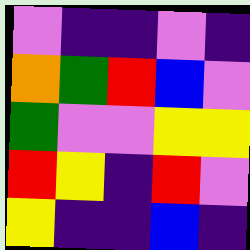[["violet", "indigo", "indigo", "violet", "indigo"], ["orange", "green", "red", "blue", "violet"], ["green", "violet", "violet", "yellow", "yellow"], ["red", "yellow", "indigo", "red", "violet"], ["yellow", "indigo", "indigo", "blue", "indigo"]]